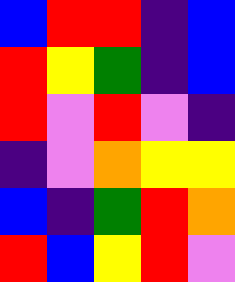[["blue", "red", "red", "indigo", "blue"], ["red", "yellow", "green", "indigo", "blue"], ["red", "violet", "red", "violet", "indigo"], ["indigo", "violet", "orange", "yellow", "yellow"], ["blue", "indigo", "green", "red", "orange"], ["red", "blue", "yellow", "red", "violet"]]